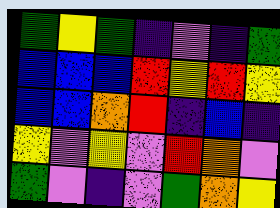[["green", "yellow", "green", "indigo", "violet", "indigo", "green"], ["blue", "blue", "blue", "red", "yellow", "red", "yellow"], ["blue", "blue", "orange", "red", "indigo", "blue", "indigo"], ["yellow", "violet", "yellow", "violet", "red", "orange", "violet"], ["green", "violet", "indigo", "violet", "green", "orange", "yellow"]]